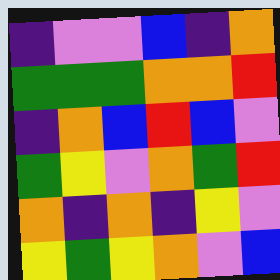[["indigo", "violet", "violet", "blue", "indigo", "orange"], ["green", "green", "green", "orange", "orange", "red"], ["indigo", "orange", "blue", "red", "blue", "violet"], ["green", "yellow", "violet", "orange", "green", "red"], ["orange", "indigo", "orange", "indigo", "yellow", "violet"], ["yellow", "green", "yellow", "orange", "violet", "blue"]]